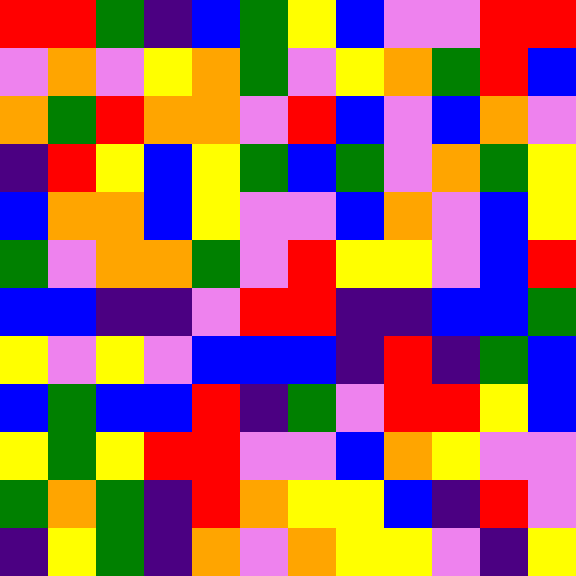[["red", "red", "green", "indigo", "blue", "green", "yellow", "blue", "violet", "violet", "red", "red"], ["violet", "orange", "violet", "yellow", "orange", "green", "violet", "yellow", "orange", "green", "red", "blue"], ["orange", "green", "red", "orange", "orange", "violet", "red", "blue", "violet", "blue", "orange", "violet"], ["indigo", "red", "yellow", "blue", "yellow", "green", "blue", "green", "violet", "orange", "green", "yellow"], ["blue", "orange", "orange", "blue", "yellow", "violet", "violet", "blue", "orange", "violet", "blue", "yellow"], ["green", "violet", "orange", "orange", "green", "violet", "red", "yellow", "yellow", "violet", "blue", "red"], ["blue", "blue", "indigo", "indigo", "violet", "red", "red", "indigo", "indigo", "blue", "blue", "green"], ["yellow", "violet", "yellow", "violet", "blue", "blue", "blue", "indigo", "red", "indigo", "green", "blue"], ["blue", "green", "blue", "blue", "red", "indigo", "green", "violet", "red", "red", "yellow", "blue"], ["yellow", "green", "yellow", "red", "red", "violet", "violet", "blue", "orange", "yellow", "violet", "violet"], ["green", "orange", "green", "indigo", "red", "orange", "yellow", "yellow", "blue", "indigo", "red", "violet"], ["indigo", "yellow", "green", "indigo", "orange", "violet", "orange", "yellow", "yellow", "violet", "indigo", "yellow"]]